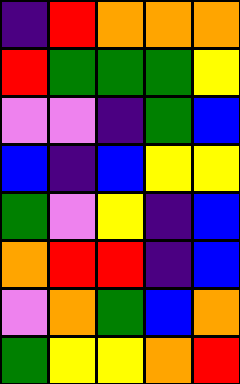[["indigo", "red", "orange", "orange", "orange"], ["red", "green", "green", "green", "yellow"], ["violet", "violet", "indigo", "green", "blue"], ["blue", "indigo", "blue", "yellow", "yellow"], ["green", "violet", "yellow", "indigo", "blue"], ["orange", "red", "red", "indigo", "blue"], ["violet", "orange", "green", "blue", "orange"], ["green", "yellow", "yellow", "orange", "red"]]